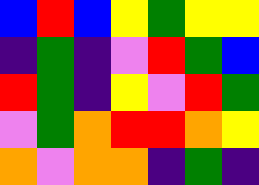[["blue", "red", "blue", "yellow", "green", "yellow", "yellow"], ["indigo", "green", "indigo", "violet", "red", "green", "blue"], ["red", "green", "indigo", "yellow", "violet", "red", "green"], ["violet", "green", "orange", "red", "red", "orange", "yellow"], ["orange", "violet", "orange", "orange", "indigo", "green", "indigo"]]